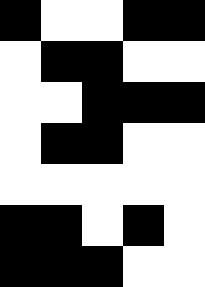[["black", "white", "white", "black", "black"], ["white", "black", "black", "white", "white"], ["white", "white", "black", "black", "black"], ["white", "black", "black", "white", "white"], ["white", "white", "white", "white", "white"], ["black", "black", "white", "black", "white"], ["black", "black", "black", "white", "white"]]